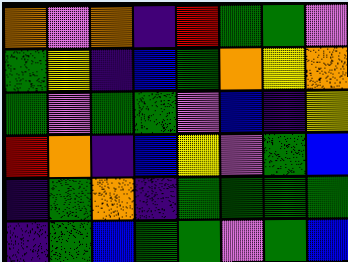[["orange", "violet", "orange", "indigo", "red", "green", "green", "violet"], ["green", "yellow", "indigo", "blue", "green", "orange", "yellow", "orange"], ["green", "violet", "green", "green", "violet", "blue", "indigo", "yellow"], ["red", "orange", "indigo", "blue", "yellow", "violet", "green", "blue"], ["indigo", "green", "orange", "indigo", "green", "green", "green", "green"], ["indigo", "green", "blue", "green", "green", "violet", "green", "blue"]]